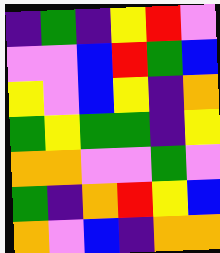[["indigo", "green", "indigo", "yellow", "red", "violet"], ["violet", "violet", "blue", "red", "green", "blue"], ["yellow", "violet", "blue", "yellow", "indigo", "orange"], ["green", "yellow", "green", "green", "indigo", "yellow"], ["orange", "orange", "violet", "violet", "green", "violet"], ["green", "indigo", "orange", "red", "yellow", "blue"], ["orange", "violet", "blue", "indigo", "orange", "orange"]]